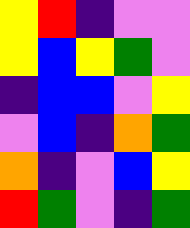[["yellow", "red", "indigo", "violet", "violet"], ["yellow", "blue", "yellow", "green", "violet"], ["indigo", "blue", "blue", "violet", "yellow"], ["violet", "blue", "indigo", "orange", "green"], ["orange", "indigo", "violet", "blue", "yellow"], ["red", "green", "violet", "indigo", "green"]]